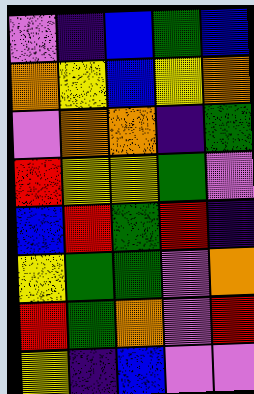[["violet", "indigo", "blue", "green", "blue"], ["orange", "yellow", "blue", "yellow", "orange"], ["violet", "orange", "orange", "indigo", "green"], ["red", "yellow", "yellow", "green", "violet"], ["blue", "red", "green", "red", "indigo"], ["yellow", "green", "green", "violet", "orange"], ["red", "green", "orange", "violet", "red"], ["yellow", "indigo", "blue", "violet", "violet"]]